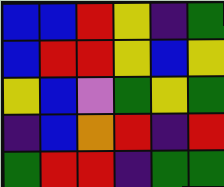[["blue", "blue", "red", "yellow", "indigo", "green"], ["blue", "red", "red", "yellow", "blue", "yellow"], ["yellow", "blue", "violet", "green", "yellow", "green"], ["indigo", "blue", "orange", "red", "indigo", "red"], ["green", "red", "red", "indigo", "green", "green"]]